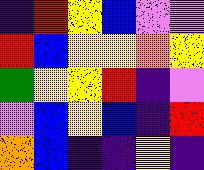[["indigo", "red", "yellow", "blue", "violet", "violet"], ["red", "blue", "yellow", "yellow", "orange", "yellow"], ["green", "yellow", "yellow", "red", "indigo", "violet"], ["violet", "blue", "yellow", "blue", "indigo", "red"], ["orange", "blue", "indigo", "indigo", "yellow", "indigo"]]